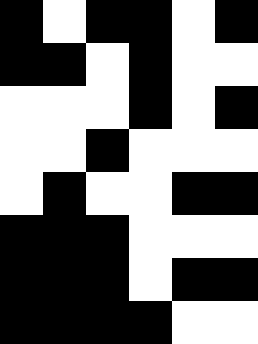[["black", "white", "black", "black", "white", "black"], ["black", "black", "white", "black", "white", "white"], ["white", "white", "white", "black", "white", "black"], ["white", "white", "black", "white", "white", "white"], ["white", "black", "white", "white", "black", "black"], ["black", "black", "black", "white", "white", "white"], ["black", "black", "black", "white", "black", "black"], ["black", "black", "black", "black", "white", "white"]]